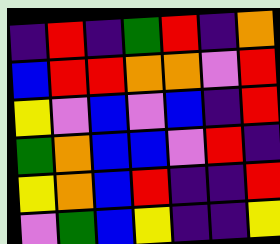[["indigo", "red", "indigo", "green", "red", "indigo", "orange"], ["blue", "red", "red", "orange", "orange", "violet", "red"], ["yellow", "violet", "blue", "violet", "blue", "indigo", "red"], ["green", "orange", "blue", "blue", "violet", "red", "indigo"], ["yellow", "orange", "blue", "red", "indigo", "indigo", "red"], ["violet", "green", "blue", "yellow", "indigo", "indigo", "yellow"]]